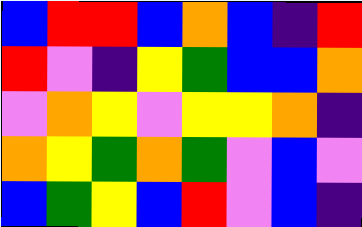[["blue", "red", "red", "blue", "orange", "blue", "indigo", "red"], ["red", "violet", "indigo", "yellow", "green", "blue", "blue", "orange"], ["violet", "orange", "yellow", "violet", "yellow", "yellow", "orange", "indigo"], ["orange", "yellow", "green", "orange", "green", "violet", "blue", "violet"], ["blue", "green", "yellow", "blue", "red", "violet", "blue", "indigo"]]